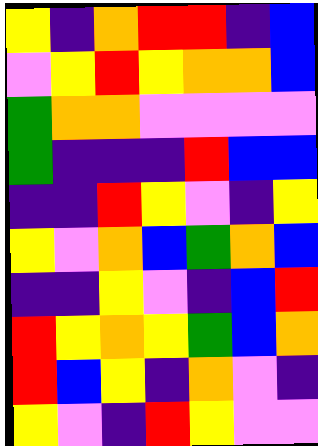[["yellow", "indigo", "orange", "red", "red", "indigo", "blue"], ["violet", "yellow", "red", "yellow", "orange", "orange", "blue"], ["green", "orange", "orange", "violet", "violet", "violet", "violet"], ["green", "indigo", "indigo", "indigo", "red", "blue", "blue"], ["indigo", "indigo", "red", "yellow", "violet", "indigo", "yellow"], ["yellow", "violet", "orange", "blue", "green", "orange", "blue"], ["indigo", "indigo", "yellow", "violet", "indigo", "blue", "red"], ["red", "yellow", "orange", "yellow", "green", "blue", "orange"], ["red", "blue", "yellow", "indigo", "orange", "violet", "indigo"], ["yellow", "violet", "indigo", "red", "yellow", "violet", "violet"]]